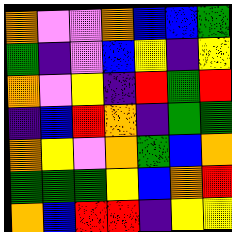[["orange", "violet", "violet", "orange", "blue", "blue", "green"], ["green", "indigo", "violet", "blue", "yellow", "indigo", "yellow"], ["orange", "violet", "yellow", "indigo", "red", "green", "red"], ["indigo", "blue", "red", "orange", "indigo", "green", "green"], ["orange", "yellow", "violet", "orange", "green", "blue", "orange"], ["green", "green", "green", "yellow", "blue", "orange", "red"], ["orange", "blue", "red", "red", "indigo", "yellow", "yellow"]]